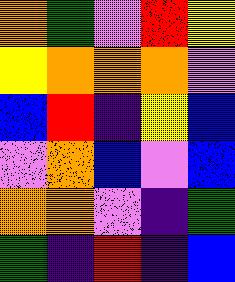[["orange", "green", "violet", "red", "yellow"], ["yellow", "orange", "orange", "orange", "violet"], ["blue", "red", "indigo", "yellow", "blue"], ["violet", "orange", "blue", "violet", "blue"], ["orange", "orange", "violet", "indigo", "green"], ["green", "indigo", "red", "indigo", "blue"]]